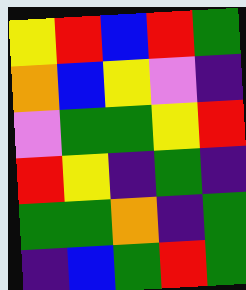[["yellow", "red", "blue", "red", "green"], ["orange", "blue", "yellow", "violet", "indigo"], ["violet", "green", "green", "yellow", "red"], ["red", "yellow", "indigo", "green", "indigo"], ["green", "green", "orange", "indigo", "green"], ["indigo", "blue", "green", "red", "green"]]